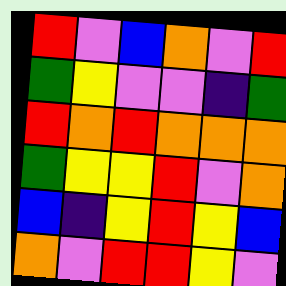[["red", "violet", "blue", "orange", "violet", "red"], ["green", "yellow", "violet", "violet", "indigo", "green"], ["red", "orange", "red", "orange", "orange", "orange"], ["green", "yellow", "yellow", "red", "violet", "orange"], ["blue", "indigo", "yellow", "red", "yellow", "blue"], ["orange", "violet", "red", "red", "yellow", "violet"]]